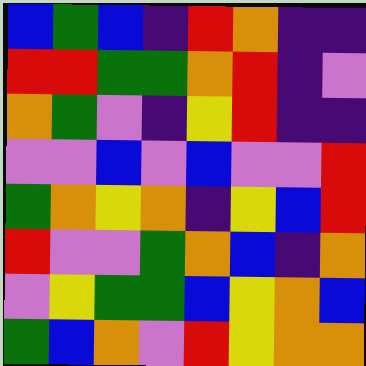[["blue", "green", "blue", "indigo", "red", "orange", "indigo", "indigo"], ["red", "red", "green", "green", "orange", "red", "indigo", "violet"], ["orange", "green", "violet", "indigo", "yellow", "red", "indigo", "indigo"], ["violet", "violet", "blue", "violet", "blue", "violet", "violet", "red"], ["green", "orange", "yellow", "orange", "indigo", "yellow", "blue", "red"], ["red", "violet", "violet", "green", "orange", "blue", "indigo", "orange"], ["violet", "yellow", "green", "green", "blue", "yellow", "orange", "blue"], ["green", "blue", "orange", "violet", "red", "yellow", "orange", "orange"]]